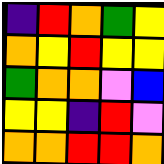[["indigo", "red", "orange", "green", "yellow"], ["orange", "yellow", "red", "yellow", "yellow"], ["green", "orange", "orange", "violet", "blue"], ["yellow", "yellow", "indigo", "red", "violet"], ["orange", "orange", "red", "red", "orange"]]